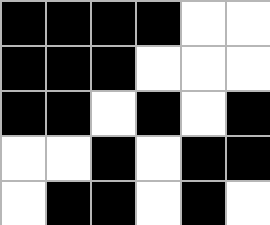[["black", "black", "black", "black", "white", "white"], ["black", "black", "black", "white", "white", "white"], ["black", "black", "white", "black", "white", "black"], ["white", "white", "black", "white", "black", "black"], ["white", "black", "black", "white", "black", "white"]]